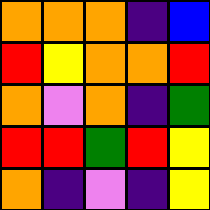[["orange", "orange", "orange", "indigo", "blue"], ["red", "yellow", "orange", "orange", "red"], ["orange", "violet", "orange", "indigo", "green"], ["red", "red", "green", "red", "yellow"], ["orange", "indigo", "violet", "indigo", "yellow"]]